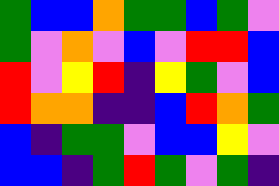[["green", "blue", "blue", "orange", "green", "green", "blue", "green", "violet"], ["green", "violet", "orange", "violet", "blue", "violet", "red", "red", "blue"], ["red", "violet", "yellow", "red", "indigo", "yellow", "green", "violet", "blue"], ["red", "orange", "orange", "indigo", "indigo", "blue", "red", "orange", "green"], ["blue", "indigo", "green", "green", "violet", "blue", "blue", "yellow", "violet"], ["blue", "blue", "indigo", "green", "red", "green", "violet", "green", "indigo"]]